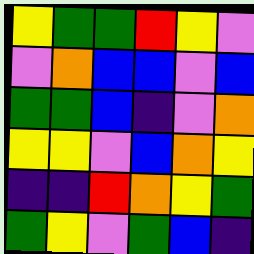[["yellow", "green", "green", "red", "yellow", "violet"], ["violet", "orange", "blue", "blue", "violet", "blue"], ["green", "green", "blue", "indigo", "violet", "orange"], ["yellow", "yellow", "violet", "blue", "orange", "yellow"], ["indigo", "indigo", "red", "orange", "yellow", "green"], ["green", "yellow", "violet", "green", "blue", "indigo"]]